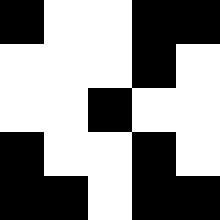[["black", "white", "white", "black", "black"], ["white", "white", "white", "black", "white"], ["white", "white", "black", "white", "white"], ["black", "white", "white", "black", "white"], ["black", "black", "white", "black", "black"]]